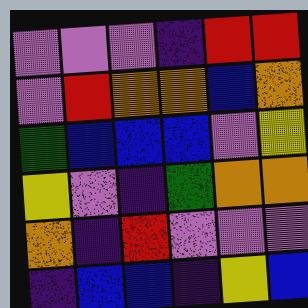[["violet", "violet", "violet", "indigo", "red", "red"], ["violet", "red", "orange", "orange", "blue", "orange"], ["green", "blue", "blue", "blue", "violet", "yellow"], ["yellow", "violet", "indigo", "green", "orange", "orange"], ["orange", "indigo", "red", "violet", "violet", "violet"], ["indigo", "blue", "blue", "indigo", "yellow", "blue"]]